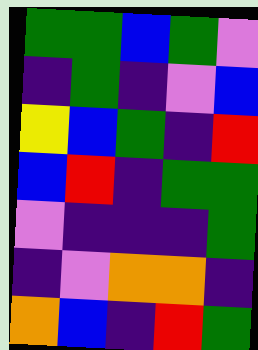[["green", "green", "blue", "green", "violet"], ["indigo", "green", "indigo", "violet", "blue"], ["yellow", "blue", "green", "indigo", "red"], ["blue", "red", "indigo", "green", "green"], ["violet", "indigo", "indigo", "indigo", "green"], ["indigo", "violet", "orange", "orange", "indigo"], ["orange", "blue", "indigo", "red", "green"]]